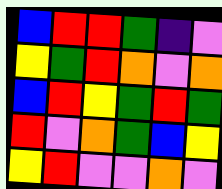[["blue", "red", "red", "green", "indigo", "violet"], ["yellow", "green", "red", "orange", "violet", "orange"], ["blue", "red", "yellow", "green", "red", "green"], ["red", "violet", "orange", "green", "blue", "yellow"], ["yellow", "red", "violet", "violet", "orange", "violet"]]